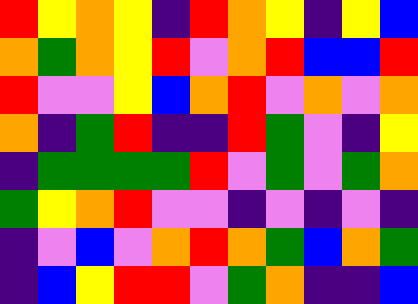[["red", "yellow", "orange", "yellow", "indigo", "red", "orange", "yellow", "indigo", "yellow", "blue"], ["orange", "green", "orange", "yellow", "red", "violet", "orange", "red", "blue", "blue", "red"], ["red", "violet", "violet", "yellow", "blue", "orange", "red", "violet", "orange", "violet", "orange"], ["orange", "indigo", "green", "red", "indigo", "indigo", "red", "green", "violet", "indigo", "yellow"], ["indigo", "green", "green", "green", "green", "red", "violet", "green", "violet", "green", "orange"], ["green", "yellow", "orange", "red", "violet", "violet", "indigo", "violet", "indigo", "violet", "indigo"], ["indigo", "violet", "blue", "violet", "orange", "red", "orange", "green", "blue", "orange", "green"], ["indigo", "blue", "yellow", "red", "red", "violet", "green", "orange", "indigo", "indigo", "blue"]]